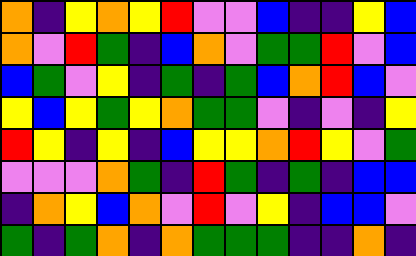[["orange", "indigo", "yellow", "orange", "yellow", "red", "violet", "violet", "blue", "indigo", "indigo", "yellow", "blue"], ["orange", "violet", "red", "green", "indigo", "blue", "orange", "violet", "green", "green", "red", "violet", "blue"], ["blue", "green", "violet", "yellow", "indigo", "green", "indigo", "green", "blue", "orange", "red", "blue", "violet"], ["yellow", "blue", "yellow", "green", "yellow", "orange", "green", "green", "violet", "indigo", "violet", "indigo", "yellow"], ["red", "yellow", "indigo", "yellow", "indigo", "blue", "yellow", "yellow", "orange", "red", "yellow", "violet", "green"], ["violet", "violet", "violet", "orange", "green", "indigo", "red", "green", "indigo", "green", "indigo", "blue", "blue"], ["indigo", "orange", "yellow", "blue", "orange", "violet", "red", "violet", "yellow", "indigo", "blue", "blue", "violet"], ["green", "indigo", "green", "orange", "indigo", "orange", "green", "green", "green", "indigo", "indigo", "orange", "indigo"]]